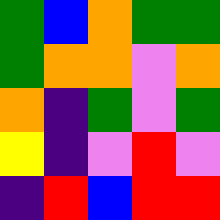[["green", "blue", "orange", "green", "green"], ["green", "orange", "orange", "violet", "orange"], ["orange", "indigo", "green", "violet", "green"], ["yellow", "indigo", "violet", "red", "violet"], ["indigo", "red", "blue", "red", "red"]]